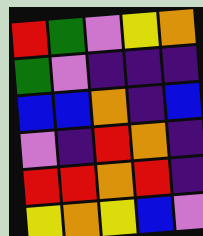[["red", "green", "violet", "yellow", "orange"], ["green", "violet", "indigo", "indigo", "indigo"], ["blue", "blue", "orange", "indigo", "blue"], ["violet", "indigo", "red", "orange", "indigo"], ["red", "red", "orange", "red", "indigo"], ["yellow", "orange", "yellow", "blue", "violet"]]